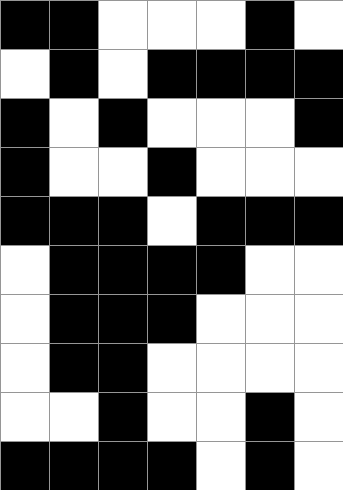[["black", "black", "white", "white", "white", "black", "white"], ["white", "black", "white", "black", "black", "black", "black"], ["black", "white", "black", "white", "white", "white", "black"], ["black", "white", "white", "black", "white", "white", "white"], ["black", "black", "black", "white", "black", "black", "black"], ["white", "black", "black", "black", "black", "white", "white"], ["white", "black", "black", "black", "white", "white", "white"], ["white", "black", "black", "white", "white", "white", "white"], ["white", "white", "black", "white", "white", "black", "white"], ["black", "black", "black", "black", "white", "black", "white"]]